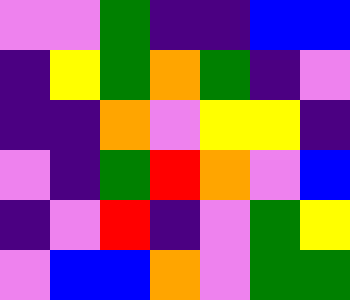[["violet", "violet", "green", "indigo", "indigo", "blue", "blue"], ["indigo", "yellow", "green", "orange", "green", "indigo", "violet"], ["indigo", "indigo", "orange", "violet", "yellow", "yellow", "indigo"], ["violet", "indigo", "green", "red", "orange", "violet", "blue"], ["indigo", "violet", "red", "indigo", "violet", "green", "yellow"], ["violet", "blue", "blue", "orange", "violet", "green", "green"]]